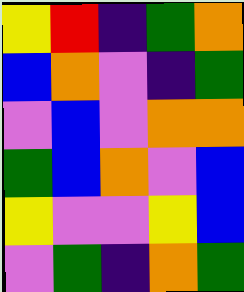[["yellow", "red", "indigo", "green", "orange"], ["blue", "orange", "violet", "indigo", "green"], ["violet", "blue", "violet", "orange", "orange"], ["green", "blue", "orange", "violet", "blue"], ["yellow", "violet", "violet", "yellow", "blue"], ["violet", "green", "indigo", "orange", "green"]]